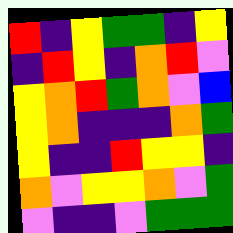[["red", "indigo", "yellow", "green", "green", "indigo", "yellow"], ["indigo", "red", "yellow", "indigo", "orange", "red", "violet"], ["yellow", "orange", "red", "green", "orange", "violet", "blue"], ["yellow", "orange", "indigo", "indigo", "indigo", "orange", "green"], ["yellow", "indigo", "indigo", "red", "yellow", "yellow", "indigo"], ["orange", "violet", "yellow", "yellow", "orange", "violet", "green"], ["violet", "indigo", "indigo", "violet", "green", "green", "green"]]